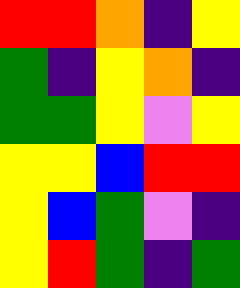[["red", "red", "orange", "indigo", "yellow"], ["green", "indigo", "yellow", "orange", "indigo"], ["green", "green", "yellow", "violet", "yellow"], ["yellow", "yellow", "blue", "red", "red"], ["yellow", "blue", "green", "violet", "indigo"], ["yellow", "red", "green", "indigo", "green"]]